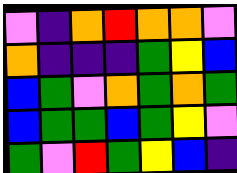[["violet", "indigo", "orange", "red", "orange", "orange", "violet"], ["orange", "indigo", "indigo", "indigo", "green", "yellow", "blue"], ["blue", "green", "violet", "orange", "green", "orange", "green"], ["blue", "green", "green", "blue", "green", "yellow", "violet"], ["green", "violet", "red", "green", "yellow", "blue", "indigo"]]